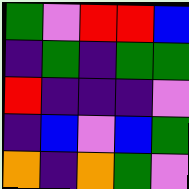[["green", "violet", "red", "red", "blue"], ["indigo", "green", "indigo", "green", "green"], ["red", "indigo", "indigo", "indigo", "violet"], ["indigo", "blue", "violet", "blue", "green"], ["orange", "indigo", "orange", "green", "violet"]]